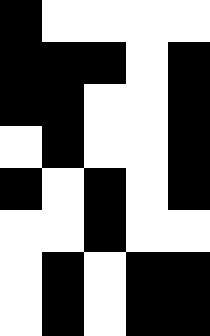[["black", "white", "white", "white", "white"], ["black", "black", "black", "white", "black"], ["black", "black", "white", "white", "black"], ["white", "black", "white", "white", "black"], ["black", "white", "black", "white", "black"], ["white", "white", "black", "white", "white"], ["white", "black", "white", "black", "black"], ["white", "black", "white", "black", "black"]]